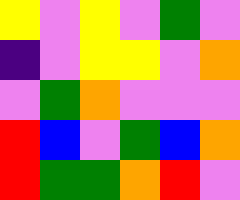[["yellow", "violet", "yellow", "violet", "green", "violet"], ["indigo", "violet", "yellow", "yellow", "violet", "orange"], ["violet", "green", "orange", "violet", "violet", "violet"], ["red", "blue", "violet", "green", "blue", "orange"], ["red", "green", "green", "orange", "red", "violet"]]